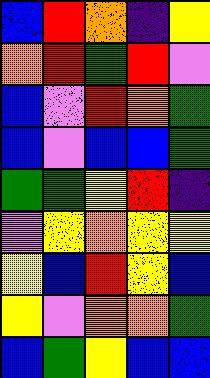[["blue", "red", "orange", "indigo", "yellow"], ["orange", "red", "green", "red", "violet"], ["blue", "violet", "red", "orange", "green"], ["blue", "violet", "blue", "blue", "green"], ["green", "green", "yellow", "red", "indigo"], ["violet", "yellow", "orange", "yellow", "yellow"], ["yellow", "blue", "red", "yellow", "blue"], ["yellow", "violet", "orange", "orange", "green"], ["blue", "green", "yellow", "blue", "blue"]]